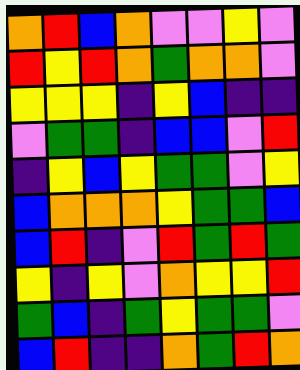[["orange", "red", "blue", "orange", "violet", "violet", "yellow", "violet"], ["red", "yellow", "red", "orange", "green", "orange", "orange", "violet"], ["yellow", "yellow", "yellow", "indigo", "yellow", "blue", "indigo", "indigo"], ["violet", "green", "green", "indigo", "blue", "blue", "violet", "red"], ["indigo", "yellow", "blue", "yellow", "green", "green", "violet", "yellow"], ["blue", "orange", "orange", "orange", "yellow", "green", "green", "blue"], ["blue", "red", "indigo", "violet", "red", "green", "red", "green"], ["yellow", "indigo", "yellow", "violet", "orange", "yellow", "yellow", "red"], ["green", "blue", "indigo", "green", "yellow", "green", "green", "violet"], ["blue", "red", "indigo", "indigo", "orange", "green", "red", "orange"]]